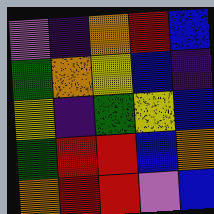[["violet", "indigo", "orange", "red", "blue"], ["green", "orange", "yellow", "blue", "indigo"], ["yellow", "indigo", "green", "yellow", "blue"], ["green", "red", "red", "blue", "orange"], ["orange", "red", "red", "violet", "blue"]]